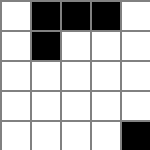[["white", "black", "black", "black", "white"], ["white", "black", "white", "white", "white"], ["white", "white", "white", "white", "white"], ["white", "white", "white", "white", "white"], ["white", "white", "white", "white", "black"]]